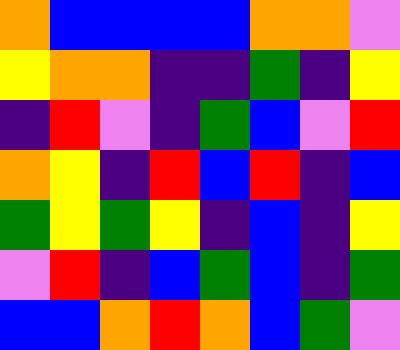[["orange", "blue", "blue", "blue", "blue", "orange", "orange", "violet"], ["yellow", "orange", "orange", "indigo", "indigo", "green", "indigo", "yellow"], ["indigo", "red", "violet", "indigo", "green", "blue", "violet", "red"], ["orange", "yellow", "indigo", "red", "blue", "red", "indigo", "blue"], ["green", "yellow", "green", "yellow", "indigo", "blue", "indigo", "yellow"], ["violet", "red", "indigo", "blue", "green", "blue", "indigo", "green"], ["blue", "blue", "orange", "red", "orange", "blue", "green", "violet"]]